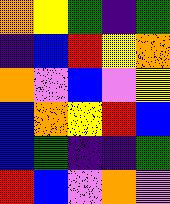[["orange", "yellow", "green", "indigo", "green"], ["indigo", "blue", "red", "yellow", "orange"], ["orange", "violet", "blue", "violet", "yellow"], ["blue", "orange", "yellow", "red", "blue"], ["blue", "green", "indigo", "indigo", "green"], ["red", "blue", "violet", "orange", "violet"]]